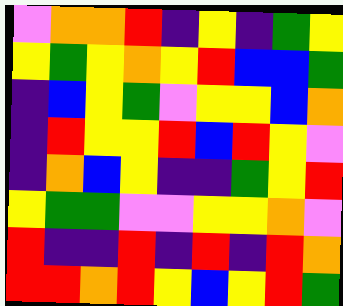[["violet", "orange", "orange", "red", "indigo", "yellow", "indigo", "green", "yellow"], ["yellow", "green", "yellow", "orange", "yellow", "red", "blue", "blue", "green"], ["indigo", "blue", "yellow", "green", "violet", "yellow", "yellow", "blue", "orange"], ["indigo", "red", "yellow", "yellow", "red", "blue", "red", "yellow", "violet"], ["indigo", "orange", "blue", "yellow", "indigo", "indigo", "green", "yellow", "red"], ["yellow", "green", "green", "violet", "violet", "yellow", "yellow", "orange", "violet"], ["red", "indigo", "indigo", "red", "indigo", "red", "indigo", "red", "orange"], ["red", "red", "orange", "red", "yellow", "blue", "yellow", "red", "green"]]